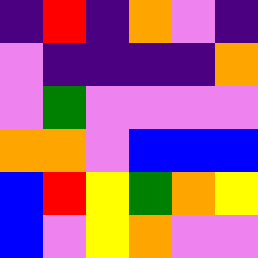[["indigo", "red", "indigo", "orange", "violet", "indigo"], ["violet", "indigo", "indigo", "indigo", "indigo", "orange"], ["violet", "green", "violet", "violet", "violet", "violet"], ["orange", "orange", "violet", "blue", "blue", "blue"], ["blue", "red", "yellow", "green", "orange", "yellow"], ["blue", "violet", "yellow", "orange", "violet", "violet"]]